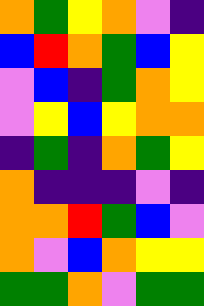[["orange", "green", "yellow", "orange", "violet", "indigo"], ["blue", "red", "orange", "green", "blue", "yellow"], ["violet", "blue", "indigo", "green", "orange", "yellow"], ["violet", "yellow", "blue", "yellow", "orange", "orange"], ["indigo", "green", "indigo", "orange", "green", "yellow"], ["orange", "indigo", "indigo", "indigo", "violet", "indigo"], ["orange", "orange", "red", "green", "blue", "violet"], ["orange", "violet", "blue", "orange", "yellow", "yellow"], ["green", "green", "orange", "violet", "green", "green"]]